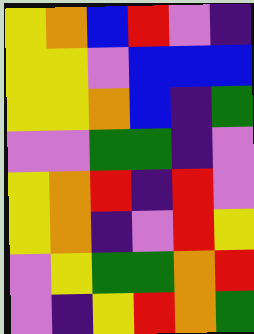[["yellow", "orange", "blue", "red", "violet", "indigo"], ["yellow", "yellow", "violet", "blue", "blue", "blue"], ["yellow", "yellow", "orange", "blue", "indigo", "green"], ["violet", "violet", "green", "green", "indigo", "violet"], ["yellow", "orange", "red", "indigo", "red", "violet"], ["yellow", "orange", "indigo", "violet", "red", "yellow"], ["violet", "yellow", "green", "green", "orange", "red"], ["violet", "indigo", "yellow", "red", "orange", "green"]]